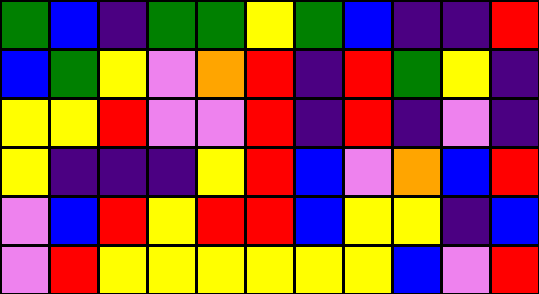[["green", "blue", "indigo", "green", "green", "yellow", "green", "blue", "indigo", "indigo", "red"], ["blue", "green", "yellow", "violet", "orange", "red", "indigo", "red", "green", "yellow", "indigo"], ["yellow", "yellow", "red", "violet", "violet", "red", "indigo", "red", "indigo", "violet", "indigo"], ["yellow", "indigo", "indigo", "indigo", "yellow", "red", "blue", "violet", "orange", "blue", "red"], ["violet", "blue", "red", "yellow", "red", "red", "blue", "yellow", "yellow", "indigo", "blue"], ["violet", "red", "yellow", "yellow", "yellow", "yellow", "yellow", "yellow", "blue", "violet", "red"]]